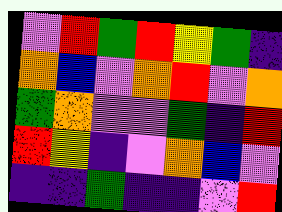[["violet", "red", "green", "red", "yellow", "green", "indigo"], ["orange", "blue", "violet", "orange", "red", "violet", "orange"], ["green", "orange", "violet", "violet", "green", "indigo", "red"], ["red", "yellow", "indigo", "violet", "orange", "blue", "violet"], ["indigo", "indigo", "green", "indigo", "indigo", "violet", "red"]]